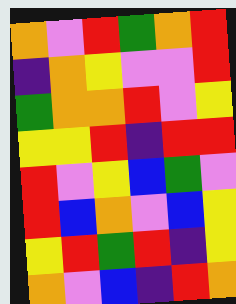[["orange", "violet", "red", "green", "orange", "red"], ["indigo", "orange", "yellow", "violet", "violet", "red"], ["green", "orange", "orange", "red", "violet", "yellow"], ["yellow", "yellow", "red", "indigo", "red", "red"], ["red", "violet", "yellow", "blue", "green", "violet"], ["red", "blue", "orange", "violet", "blue", "yellow"], ["yellow", "red", "green", "red", "indigo", "yellow"], ["orange", "violet", "blue", "indigo", "red", "orange"]]